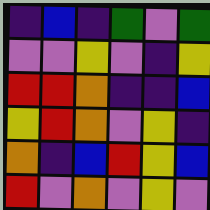[["indigo", "blue", "indigo", "green", "violet", "green"], ["violet", "violet", "yellow", "violet", "indigo", "yellow"], ["red", "red", "orange", "indigo", "indigo", "blue"], ["yellow", "red", "orange", "violet", "yellow", "indigo"], ["orange", "indigo", "blue", "red", "yellow", "blue"], ["red", "violet", "orange", "violet", "yellow", "violet"]]